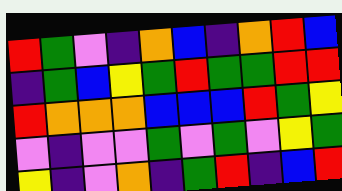[["red", "green", "violet", "indigo", "orange", "blue", "indigo", "orange", "red", "blue"], ["indigo", "green", "blue", "yellow", "green", "red", "green", "green", "red", "red"], ["red", "orange", "orange", "orange", "blue", "blue", "blue", "red", "green", "yellow"], ["violet", "indigo", "violet", "violet", "green", "violet", "green", "violet", "yellow", "green"], ["yellow", "indigo", "violet", "orange", "indigo", "green", "red", "indigo", "blue", "red"]]